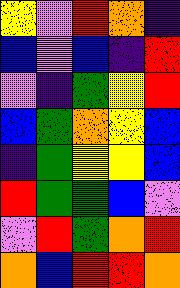[["yellow", "violet", "red", "orange", "indigo"], ["blue", "violet", "blue", "indigo", "red"], ["violet", "indigo", "green", "yellow", "red"], ["blue", "green", "orange", "yellow", "blue"], ["indigo", "green", "yellow", "yellow", "blue"], ["red", "green", "green", "blue", "violet"], ["violet", "red", "green", "orange", "red"], ["orange", "blue", "red", "red", "orange"]]